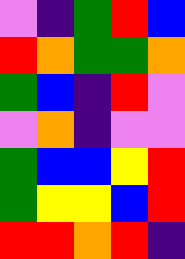[["violet", "indigo", "green", "red", "blue"], ["red", "orange", "green", "green", "orange"], ["green", "blue", "indigo", "red", "violet"], ["violet", "orange", "indigo", "violet", "violet"], ["green", "blue", "blue", "yellow", "red"], ["green", "yellow", "yellow", "blue", "red"], ["red", "red", "orange", "red", "indigo"]]